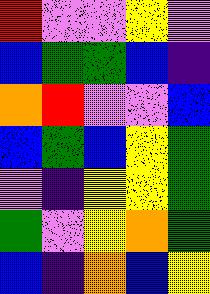[["red", "violet", "violet", "yellow", "violet"], ["blue", "green", "green", "blue", "indigo"], ["orange", "red", "violet", "violet", "blue"], ["blue", "green", "blue", "yellow", "green"], ["violet", "indigo", "yellow", "yellow", "green"], ["green", "violet", "yellow", "orange", "green"], ["blue", "indigo", "orange", "blue", "yellow"]]